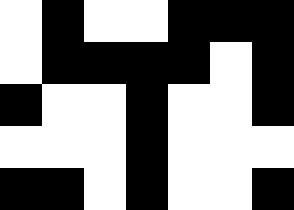[["white", "black", "white", "white", "black", "black", "black"], ["white", "black", "black", "black", "black", "white", "black"], ["black", "white", "white", "black", "white", "white", "black"], ["white", "white", "white", "black", "white", "white", "white"], ["black", "black", "white", "black", "white", "white", "black"]]